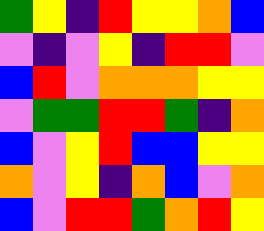[["green", "yellow", "indigo", "red", "yellow", "yellow", "orange", "blue"], ["violet", "indigo", "violet", "yellow", "indigo", "red", "red", "violet"], ["blue", "red", "violet", "orange", "orange", "orange", "yellow", "yellow"], ["violet", "green", "green", "red", "red", "green", "indigo", "orange"], ["blue", "violet", "yellow", "red", "blue", "blue", "yellow", "yellow"], ["orange", "violet", "yellow", "indigo", "orange", "blue", "violet", "orange"], ["blue", "violet", "red", "red", "green", "orange", "red", "yellow"]]